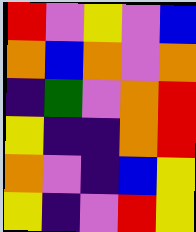[["red", "violet", "yellow", "violet", "blue"], ["orange", "blue", "orange", "violet", "orange"], ["indigo", "green", "violet", "orange", "red"], ["yellow", "indigo", "indigo", "orange", "red"], ["orange", "violet", "indigo", "blue", "yellow"], ["yellow", "indigo", "violet", "red", "yellow"]]